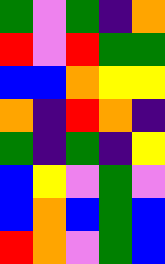[["green", "violet", "green", "indigo", "orange"], ["red", "violet", "red", "green", "green"], ["blue", "blue", "orange", "yellow", "yellow"], ["orange", "indigo", "red", "orange", "indigo"], ["green", "indigo", "green", "indigo", "yellow"], ["blue", "yellow", "violet", "green", "violet"], ["blue", "orange", "blue", "green", "blue"], ["red", "orange", "violet", "green", "blue"]]